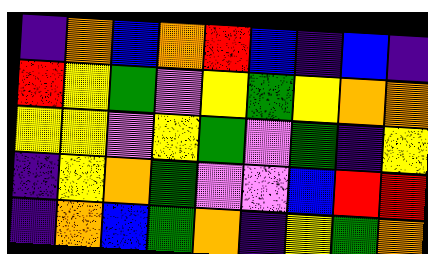[["indigo", "orange", "blue", "orange", "red", "blue", "indigo", "blue", "indigo"], ["red", "yellow", "green", "violet", "yellow", "green", "yellow", "orange", "orange"], ["yellow", "yellow", "violet", "yellow", "green", "violet", "green", "indigo", "yellow"], ["indigo", "yellow", "orange", "green", "violet", "violet", "blue", "red", "red"], ["indigo", "orange", "blue", "green", "orange", "indigo", "yellow", "green", "orange"]]